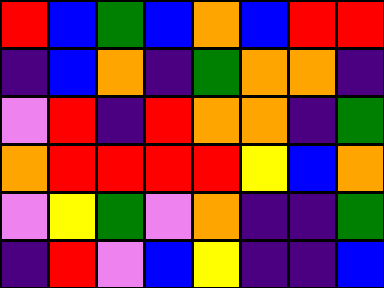[["red", "blue", "green", "blue", "orange", "blue", "red", "red"], ["indigo", "blue", "orange", "indigo", "green", "orange", "orange", "indigo"], ["violet", "red", "indigo", "red", "orange", "orange", "indigo", "green"], ["orange", "red", "red", "red", "red", "yellow", "blue", "orange"], ["violet", "yellow", "green", "violet", "orange", "indigo", "indigo", "green"], ["indigo", "red", "violet", "blue", "yellow", "indigo", "indigo", "blue"]]